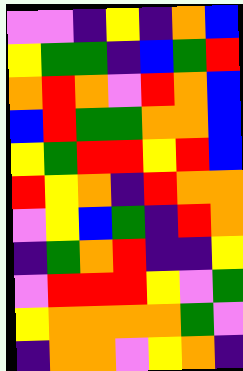[["violet", "violet", "indigo", "yellow", "indigo", "orange", "blue"], ["yellow", "green", "green", "indigo", "blue", "green", "red"], ["orange", "red", "orange", "violet", "red", "orange", "blue"], ["blue", "red", "green", "green", "orange", "orange", "blue"], ["yellow", "green", "red", "red", "yellow", "red", "blue"], ["red", "yellow", "orange", "indigo", "red", "orange", "orange"], ["violet", "yellow", "blue", "green", "indigo", "red", "orange"], ["indigo", "green", "orange", "red", "indigo", "indigo", "yellow"], ["violet", "red", "red", "red", "yellow", "violet", "green"], ["yellow", "orange", "orange", "orange", "orange", "green", "violet"], ["indigo", "orange", "orange", "violet", "yellow", "orange", "indigo"]]